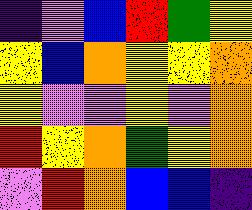[["indigo", "violet", "blue", "red", "green", "yellow"], ["yellow", "blue", "orange", "yellow", "yellow", "orange"], ["yellow", "violet", "violet", "yellow", "violet", "orange"], ["red", "yellow", "orange", "green", "yellow", "orange"], ["violet", "red", "orange", "blue", "blue", "indigo"]]